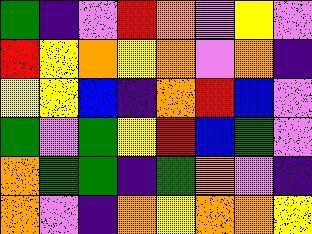[["green", "indigo", "violet", "red", "orange", "violet", "yellow", "violet"], ["red", "yellow", "orange", "yellow", "orange", "violet", "orange", "indigo"], ["yellow", "yellow", "blue", "indigo", "orange", "red", "blue", "violet"], ["green", "violet", "green", "yellow", "red", "blue", "green", "violet"], ["orange", "green", "green", "indigo", "green", "orange", "violet", "indigo"], ["orange", "violet", "indigo", "orange", "yellow", "orange", "orange", "yellow"]]